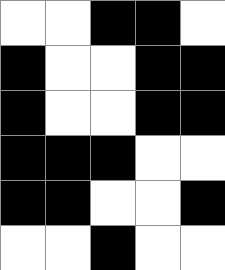[["white", "white", "black", "black", "white"], ["black", "white", "white", "black", "black"], ["black", "white", "white", "black", "black"], ["black", "black", "black", "white", "white"], ["black", "black", "white", "white", "black"], ["white", "white", "black", "white", "white"]]